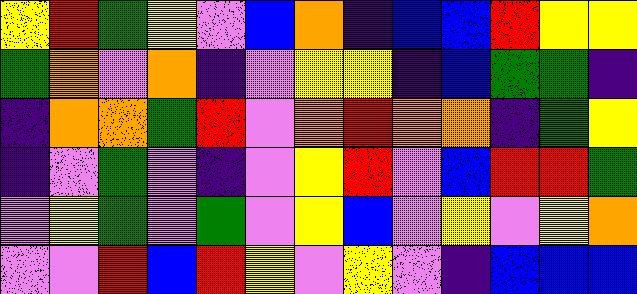[["yellow", "red", "green", "yellow", "violet", "blue", "orange", "indigo", "blue", "blue", "red", "yellow", "yellow"], ["green", "orange", "violet", "orange", "indigo", "violet", "yellow", "yellow", "indigo", "blue", "green", "green", "indigo"], ["indigo", "orange", "orange", "green", "red", "violet", "orange", "red", "orange", "orange", "indigo", "green", "yellow"], ["indigo", "violet", "green", "violet", "indigo", "violet", "yellow", "red", "violet", "blue", "red", "red", "green"], ["violet", "yellow", "green", "violet", "green", "violet", "yellow", "blue", "violet", "yellow", "violet", "yellow", "orange"], ["violet", "violet", "red", "blue", "red", "yellow", "violet", "yellow", "violet", "indigo", "blue", "blue", "blue"]]